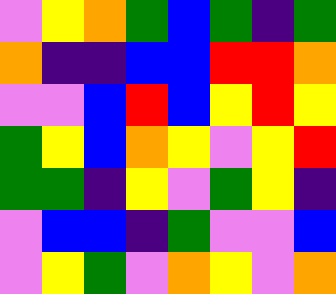[["violet", "yellow", "orange", "green", "blue", "green", "indigo", "green"], ["orange", "indigo", "indigo", "blue", "blue", "red", "red", "orange"], ["violet", "violet", "blue", "red", "blue", "yellow", "red", "yellow"], ["green", "yellow", "blue", "orange", "yellow", "violet", "yellow", "red"], ["green", "green", "indigo", "yellow", "violet", "green", "yellow", "indigo"], ["violet", "blue", "blue", "indigo", "green", "violet", "violet", "blue"], ["violet", "yellow", "green", "violet", "orange", "yellow", "violet", "orange"]]